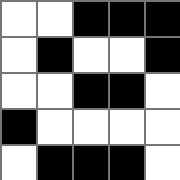[["white", "white", "black", "black", "black"], ["white", "black", "white", "white", "black"], ["white", "white", "black", "black", "white"], ["black", "white", "white", "white", "white"], ["white", "black", "black", "black", "white"]]